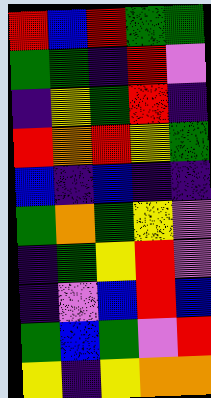[["red", "blue", "red", "green", "green"], ["green", "green", "indigo", "red", "violet"], ["indigo", "yellow", "green", "red", "indigo"], ["red", "orange", "red", "yellow", "green"], ["blue", "indigo", "blue", "indigo", "indigo"], ["green", "orange", "green", "yellow", "violet"], ["indigo", "green", "yellow", "red", "violet"], ["indigo", "violet", "blue", "red", "blue"], ["green", "blue", "green", "violet", "red"], ["yellow", "indigo", "yellow", "orange", "orange"]]